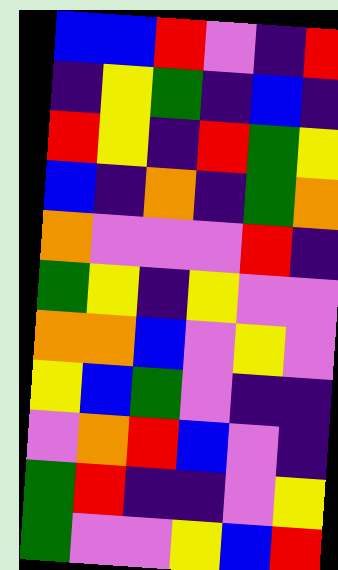[["blue", "blue", "red", "violet", "indigo", "red"], ["indigo", "yellow", "green", "indigo", "blue", "indigo"], ["red", "yellow", "indigo", "red", "green", "yellow"], ["blue", "indigo", "orange", "indigo", "green", "orange"], ["orange", "violet", "violet", "violet", "red", "indigo"], ["green", "yellow", "indigo", "yellow", "violet", "violet"], ["orange", "orange", "blue", "violet", "yellow", "violet"], ["yellow", "blue", "green", "violet", "indigo", "indigo"], ["violet", "orange", "red", "blue", "violet", "indigo"], ["green", "red", "indigo", "indigo", "violet", "yellow"], ["green", "violet", "violet", "yellow", "blue", "red"]]